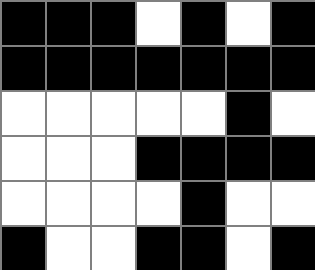[["black", "black", "black", "white", "black", "white", "black"], ["black", "black", "black", "black", "black", "black", "black"], ["white", "white", "white", "white", "white", "black", "white"], ["white", "white", "white", "black", "black", "black", "black"], ["white", "white", "white", "white", "black", "white", "white"], ["black", "white", "white", "black", "black", "white", "black"]]